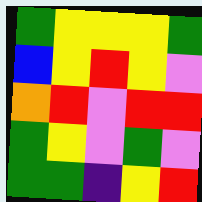[["green", "yellow", "yellow", "yellow", "green"], ["blue", "yellow", "red", "yellow", "violet"], ["orange", "red", "violet", "red", "red"], ["green", "yellow", "violet", "green", "violet"], ["green", "green", "indigo", "yellow", "red"]]